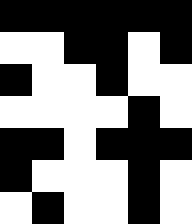[["black", "black", "black", "black", "black", "black"], ["white", "white", "black", "black", "white", "black"], ["black", "white", "white", "black", "white", "white"], ["white", "white", "white", "white", "black", "white"], ["black", "black", "white", "black", "black", "black"], ["black", "white", "white", "white", "black", "white"], ["white", "black", "white", "white", "black", "white"]]